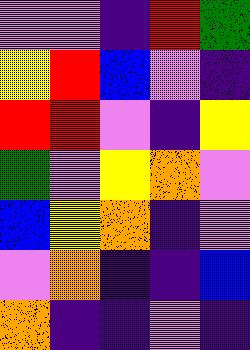[["violet", "violet", "indigo", "red", "green"], ["yellow", "red", "blue", "violet", "indigo"], ["red", "red", "violet", "indigo", "yellow"], ["green", "violet", "yellow", "orange", "violet"], ["blue", "yellow", "orange", "indigo", "violet"], ["violet", "orange", "indigo", "indigo", "blue"], ["orange", "indigo", "indigo", "violet", "indigo"]]